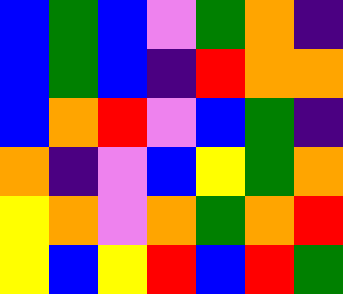[["blue", "green", "blue", "violet", "green", "orange", "indigo"], ["blue", "green", "blue", "indigo", "red", "orange", "orange"], ["blue", "orange", "red", "violet", "blue", "green", "indigo"], ["orange", "indigo", "violet", "blue", "yellow", "green", "orange"], ["yellow", "orange", "violet", "orange", "green", "orange", "red"], ["yellow", "blue", "yellow", "red", "blue", "red", "green"]]